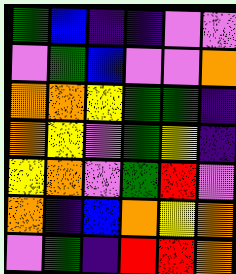[["green", "blue", "indigo", "indigo", "violet", "violet"], ["violet", "green", "blue", "violet", "violet", "orange"], ["orange", "orange", "yellow", "green", "green", "indigo"], ["orange", "yellow", "violet", "green", "yellow", "indigo"], ["yellow", "orange", "violet", "green", "red", "violet"], ["orange", "indigo", "blue", "orange", "yellow", "orange"], ["violet", "green", "indigo", "red", "red", "orange"]]